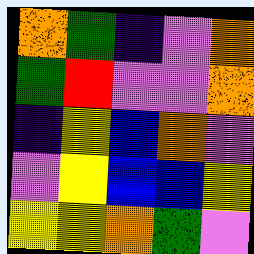[["orange", "green", "indigo", "violet", "orange"], ["green", "red", "violet", "violet", "orange"], ["indigo", "yellow", "blue", "orange", "violet"], ["violet", "yellow", "blue", "blue", "yellow"], ["yellow", "yellow", "orange", "green", "violet"]]